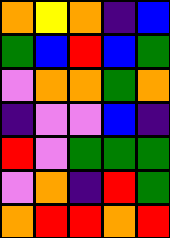[["orange", "yellow", "orange", "indigo", "blue"], ["green", "blue", "red", "blue", "green"], ["violet", "orange", "orange", "green", "orange"], ["indigo", "violet", "violet", "blue", "indigo"], ["red", "violet", "green", "green", "green"], ["violet", "orange", "indigo", "red", "green"], ["orange", "red", "red", "orange", "red"]]